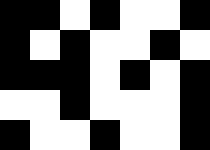[["black", "black", "white", "black", "white", "white", "black"], ["black", "white", "black", "white", "white", "black", "white"], ["black", "black", "black", "white", "black", "white", "black"], ["white", "white", "black", "white", "white", "white", "black"], ["black", "white", "white", "black", "white", "white", "black"]]